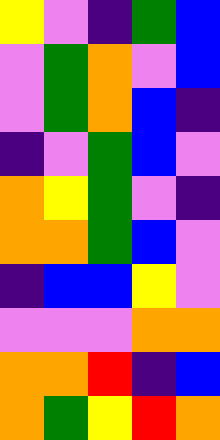[["yellow", "violet", "indigo", "green", "blue"], ["violet", "green", "orange", "violet", "blue"], ["violet", "green", "orange", "blue", "indigo"], ["indigo", "violet", "green", "blue", "violet"], ["orange", "yellow", "green", "violet", "indigo"], ["orange", "orange", "green", "blue", "violet"], ["indigo", "blue", "blue", "yellow", "violet"], ["violet", "violet", "violet", "orange", "orange"], ["orange", "orange", "red", "indigo", "blue"], ["orange", "green", "yellow", "red", "orange"]]